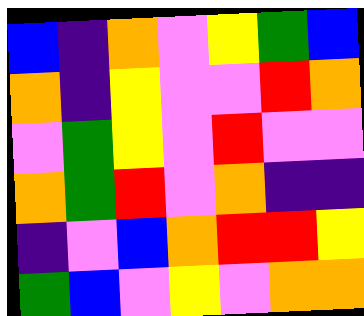[["blue", "indigo", "orange", "violet", "yellow", "green", "blue"], ["orange", "indigo", "yellow", "violet", "violet", "red", "orange"], ["violet", "green", "yellow", "violet", "red", "violet", "violet"], ["orange", "green", "red", "violet", "orange", "indigo", "indigo"], ["indigo", "violet", "blue", "orange", "red", "red", "yellow"], ["green", "blue", "violet", "yellow", "violet", "orange", "orange"]]